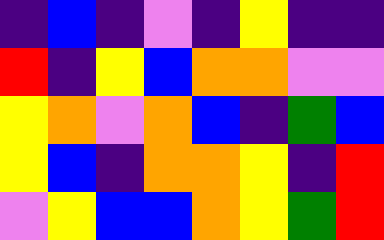[["indigo", "blue", "indigo", "violet", "indigo", "yellow", "indigo", "indigo"], ["red", "indigo", "yellow", "blue", "orange", "orange", "violet", "violet"], ["yellow", "orange", "violet", "orange", "blue", "indigo", "green", "blue"], ["yellow", "blue", "indigo", "orange", "orange", "yellow", "indigo", "red"], ["violet", "yellow", "blue", "blue", "orange", "yellow", "green", "red"]]